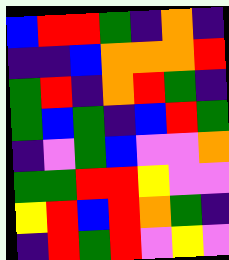[["blue", "red", "red", "green", "indigo", "orange", "indigo"], ["indigo", "indigo", "blue", "orange", "orange", "orange", "red"], ["green", "red", "indigo", "orange", "red", "green", "indigo"], ["green", "blue", "green", "indigo", "blue", "red", "green"], ["indigo", "violet", "green", "blue", "violet", "violet", "orange"], ["green", "green", "red", "red", "yellow", "violet", "violet"], ["yellow", "red", "blue", "red", "orange", "green", "indigo"], ["indigo", "red", "green", "red", "violet", "yellow", "violet"]]